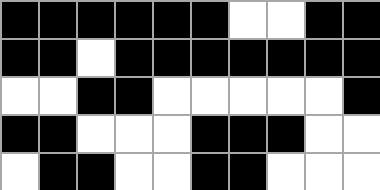[["black", "black", "black", "black", "black", "black", "white", "white", "black", "black"], ["black", "black", "white", "black", "black", "black", "black", "black", "black", "black"], ["white", "white", "black", "black", "white", "white", "white", "white", "white", "black"], ["black", "black", "white", "white", "white", "black", "black", "black", "white", "white"], ["white", "black", "black", "white", "white", "black", "black", "white", "white", "white"]]